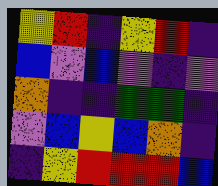[["yellow", "red", "indigo", "yellow", "red", "indigo"], ["blue", "violet", "blue", "violet", "indigo", "violet"], ["orange", "indigo", "indigo", "green", "green", "indigo"], ["violet", "blue", "yellow", "blue", "orange", "indigo"], ["indigo", "yellow", "red", "red", "red", "blue"]]